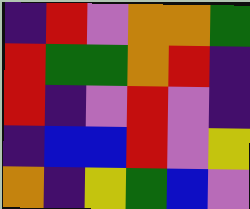[["indigo", "red", "violet", "orange", "orange", "green"], ["red", "green", "green", "orange", "red", "indigo"], ["red", "indigo", "violet", "red", "violet", "indigo"], ["indigo", "blue", "blue", "red", "violet", "yellow"], ["orange", "indigo", "yellow", "green", "blue", "violet"]]